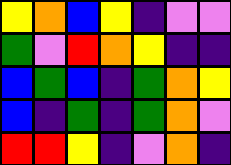[["yellow", "orange", "blue", "yellow", "indigo", "violet", "violet"], ["green", "violet", "red", "orange", "yellow", "indigo", "indigo"], ["blue", "green", "blue", "indigo", "green", "orange", "yellow"], ["blue", "indigo", "green", "indigo", "green", "orange", "violet"], ["red", "red", "yellow", "indigo", "violet", "orange", "indigo"]]